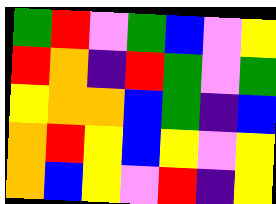[["green", "red", "violet", "green", "blue", "violet", "yellow"], ["red", "orange", "indigo", "red", "green", "violet", "green"], ["yellow", "orange", "orange", "blue", "green", "indigo", "blue"], ["orange", "red", "yellow", "blue", "yellow", "violet", "yellow"], ["orange", "blue", "yellow", "violet", "red", "indigo", "yellow"]]